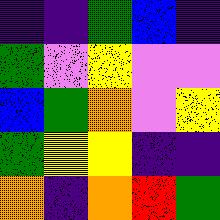[["indigo", "indigo", "green", "blue", "indigo"], ["green", "violet", "yellow", "violet", "violet"], ["blue", "green", "orange", "violet", "yellow"], ["green", "yellow", "yellow", "indigo", "indigo"], ["orange", "indigo", "orange", "red", "green"]]